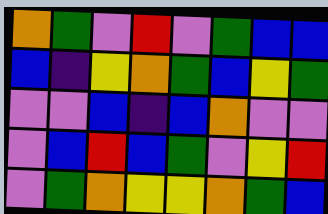[["orange", "green", "violet", "red", "violet", "green", "blue", "blue"], ["blue", "indigo", "yellow", "orange", "green", "blue", "yellow", "green"], ["violet", "violet", "blue", "indigo", "blue", "orange", "violet", "violet"], ["violet", "blue", "red", "blue", "green", "violet", "yellow", "red"], ["violet", "green", "orange", "yellow", "yellow", "orange", "green", "blue"]]